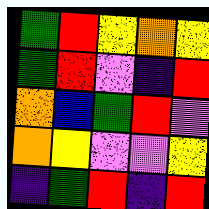[["green", "red", "yellow", "orange", "yellow"], ["green", "red", "violet", "indigo", "red"], ["orange", "blue", "green", "red", "violet"], ["orange", "yellow", "violet", "violet", "yellow"], ["indigo", "green", "red", "indigo", "red"]]